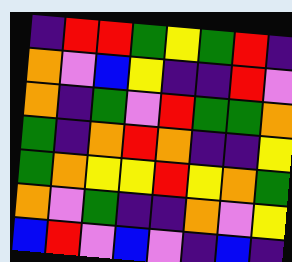[["indigo", "red", "red", "green", "yellow", "green", "red", "indigo"], ["orange", "violet", "blue", "yellow", "indigo", "indigo", "red", "violet"], ["orange", "indigo", "green", "violet", "red", "green", "green", "orange"], ["green", "indigo", "orange", "red", "orange", "indigo", "indigo", "yellow"], ["green", "orange", "yellow", "yellow", "red", "yellow", "orange", "green"], ["orange", "violet", "green", "indigo", "indigo", "orange", "violet", "yellow"], ["blue", "red", "violet", "blue", "violet", "indigo", "blue", "indigo"]]